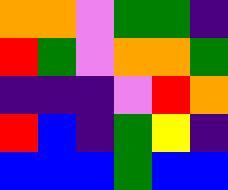[["orange", "orange", "violet", "green", "green", "indigo"], ["red", "green", "violet", "orange", "orange", "green"], ["indigo", "indigo", "indigo", "violet", "red", "orange"], ["red", "blue", "indigo", "green", "yellow", "indigo"], ["blue", "blue", "blue", "green", "blue", "blue"]]